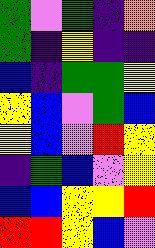[["green", "violet", "green", "indigo", "orange"], ["green", "indigo", "yellow", "indigo", "indigo"], ["blue", "indigo", "green", "green", "yellow"], ["yellow", "blue", "violet", "green", "blue"], ["yellow", "blue", "violet", "red", "yellow"], ["indigo", "green", "blue", "violet", "yellow"], ["blue", "blue", "yellow", "yellow", "red"], ["red", "red", "yellow", "blue", "violet"]]